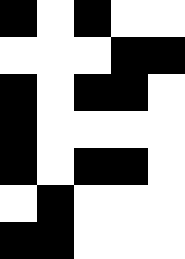[["black", "white", "black", "white", "white"], ["white", "white", "white", "black", "black"], ["black", "white", "black", "black", "white"], ["black", "white", "white", "white", "white"], ["black", "white", "black", "black", "white"], ["white", "black", "white", "white", "white"], ["black", "black", "white", "white", "white"]]